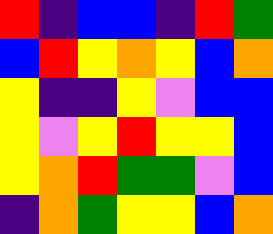[["red", "indigo", "blue", "blue", "indigo", "red", "green"], ["blue", "red", "yellow", "orange", "yellow", "blue", "orange"], ["yellow", "indigo", "indigo", "yellow", "violet", "blue", "blue"], ["yellow", "violet", "yellow", "red", "yellow", "yellow", "blue"], ["yellow", "orange", "red", "green", "green", "violet", "blue"], ["indigo", "orange", "green", "yellow", "yellow", "blue", "orange"]]